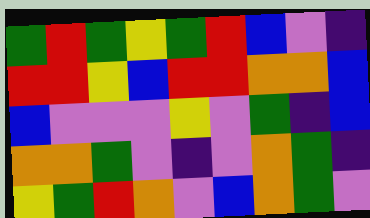[["green", "red", "green", "yellow", "green", "red", "blue", "violet", "indigo"], ["red", "red", "yellow", "blue", "red", "red", "orange", "orange", "blue"], ["blue", "violet", "violet", "violet", "yellow", "violet", "green", "indigo", "blue"], ["orange", "orange", "green", "violet", "indigo", "violet", "orange", "green", "indigo"], ["yellow", "green", "red", "orange", "violet", "blue", "orange", "green", "violet"]]